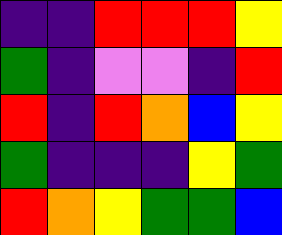[["indigo", "indigo", "red", "red", "red", "yellow"], ["green", "indigo", "violet", "violet", "indigo", "red"], ["red", "indigo", "red", "orange", "blue", "yellow"], ["green", "indigo", "indigo", "indigo", "yellow", "green"], ["red", "orange", "yellow", "green", "green", "blue"]]